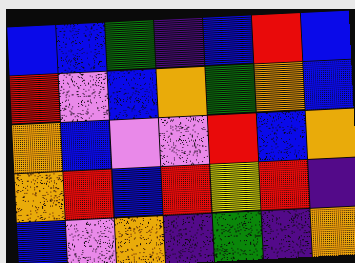[["blue", "blue", "green", "indigo", "blue", "red", "blue"], ["red", "violet", "blue", "orange", "green", "orange", "blue"], ["orange", "blue", "violet", "violet", "red", "blue", "orange"], ["orange", "red", "blue", "red", "yellow", "red", "indigo"], ["blue", "violet", "orange", "indigo", "green", "indigo", "orange"]]